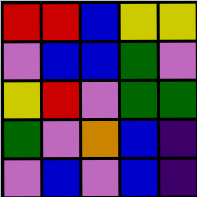[["red", "red", "blue", "yellow", "yellow"], ["violet", "blue", "blue", "green", "violet"], ["yellow", "red", "violet", "green", "green"], ["green", "violet", "orange", "blue", "indigo"], ["violet", "blue", "violet", "blue", "indigo"]]